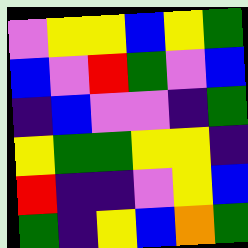[["violet", "yellow", "yellow", "blue", "yellow", "green"], ["blue", "violet", "red", "green", "violet", "blue"], ["indigo", "blue", "violet", "violet", "indigo", "green"], ["yellow", "green", "green", "yellow", "yellow", "indigo"], ["red", "indigo", "indigo", "violet", "yellow", "blue"], ["green", "indigo", "yellow", "blue", "orange", "green"]]